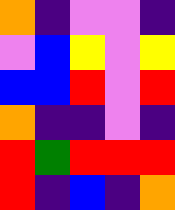[["orange", "indigo", "violet", "violet", "indigo"], ["violet", "blue", "yellow", "violet", "yellow"], ["blue", "blue", "red", "violet", "red"], ["orange", "indigo", "indigo", "violet", "indigo"], ["red", "green", "red", "red", "red"], ["red", "indigo", "blue", "indigo", "orange"]]